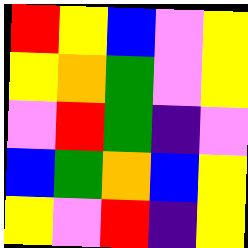[["red", "yellow", "blue", "violet", "yellow"], ["yellow", "orange", "green", "violet", "yellow"], ["violet", "red", "green", "indigo", "violet"], ["blue", "green", "orange", "blue", "yellow"], ["yellow", "violet", "red", "indigo", "yellow"]]